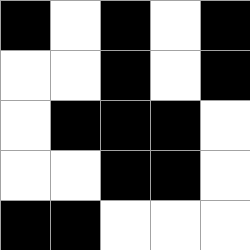[["black", "white", "black", "white", "black"], ["white", "white", "black", "white", "black"], ["white", "black", "black", "black", "white"], ["white", "white", "black", "black", "white"], ["black", "black", "white", "white", "white"]]